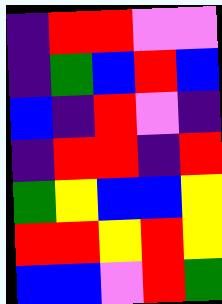[["indigo", "red", "red", "violet", "violet"], ["indigo", "green", "blue", "red", "blue"], ["blue", "indigo", "red", "violet", "indigo"], ["indigo", "red", "red", "indigo", "red"], ["green", "yellow", "blue", "blue", "yellow"], ["red", "red", "yellow", "red", "yellow"], ["blue", "blue", "violet", "red", "green"]]